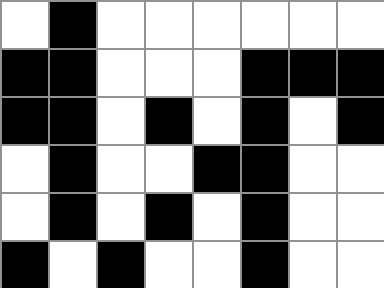[["white", "black", "white", "white", "white", "white", "white", "white"], ["black", "black", "white", "white", "white", "black", "black", "black"], ["black", "black", "white", "black", "white", "black", "white", "black"], ["white", "black", "white", "white", "black", "black", "white", "white"], ["white", "black", "white", "black", "white", "black", "white", "white"], ["black", "white", "black", "white", "white", "black", "white", "white"]]